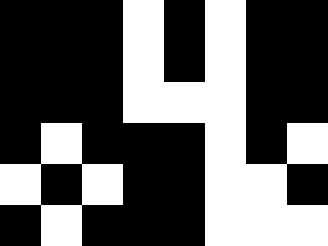[["black", "black", "black", "white", "black", "white", "black", "black"], ["black", "black", "black", "white", "black", "white", "black", "black"], ["black", "black", "black", "white", "white", "white", "black", "black"], ["black", "white", "black", "black", "black", "white", "black", "white"], ["white", "black", "white", "black", "black", "white", "white", "black"], ["black", "white", "black", "black", "black", "white", "white", "white"]]